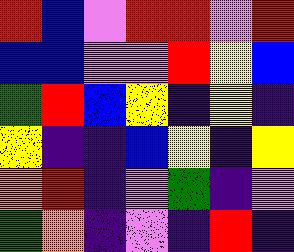[["red", "blue", "violet", "red", "red", "violet", "red"], ["blue", "blue", "violet", "violet", "red", "yellow", "blue"], ["green", "red", "blue", "yellow", "indigo", "yellow", "indigo"], ["yellow", "indigo", "indigo", "blue", "yellow", "indigo", "yellow"], ["orange", "red", "indigo", "violet", "green", "indigo", "violet"], ["green", "orange", "indigo", "violet", "indigo", "red", "indigo"]]